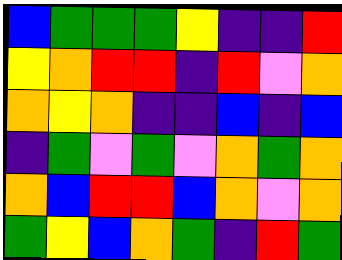[["blue", "green", "green", "green", "yellow", "indigo", "indigo", "red"], ["yellow", "orange", "red", "red", "indigo", "red", "violet", "orange"], ["orange", "yellow", "orange", "indigo", "indigo", "blue", "indigo", "blue"], ["indigo", "green", "violet", "green", "violet", "orange", "green", "orange"], ["orange", "blue", "red", "red", "blue", "orange", "violet", "orange"], ["green", "yellow", "blue", "orange", "green", "indigo", "red", "green"]]